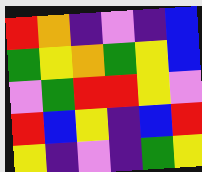[["red", "orange", "indigo", "violet", "indigo", "blue"], ["green", "yellow", "orange", "green", "yellow", "blue"], ["violet", "green", "red", "red", "yellow", "violet"], ["red", "blue", "yellow", "indigo", "blue", "red"], ["yellow", "indigo", "violet", "indigo", "green", "yellow"]]